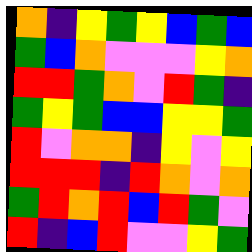[["orange", "indigo", "yellow", "green", "yellow", "blue", "green", "blue"], ["green", "blue", "orange", "violet", "violet", "violet", "yellow", "orange"], ["red", "red", "green", "orange", "violet", "red", "green", "indigo"], ["green", "yellow", "green", "blue", "blue", "yellow", "yellow", "green"], ["red", "violet", "orange", "orange", "indigo", "yellow", "violet", "yellow"], ["red", "red", "red", "indigo", "red", "orange", "violet", "orange"], ["green", "red", "orange", "red", "blue", "red", "green", "violet"], ["red", "indigo", "blue", "red", "violet", "violet", "yellow", "green"]]